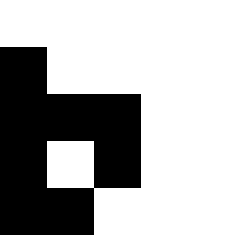[["white", "white", "white", "white", "white"], ["black", "white", "white", "white", "white"], ["black", "black", "black", "white", "white"], ["black", "white", "black", "white", "white"], ["black", "black", "white", "white", "white"]]